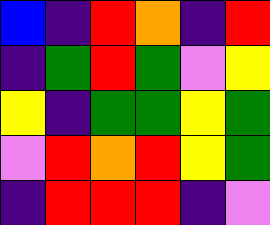[["blue", "indigo", "red", "orange", "indigo", "red"], ["indigo", "green", "red", "green", "violet", "yellow"], ["yellow", "indigo", "green", "green", "yellow", "green"], ["violet", "red", "orange", "red", "yellow", "green"], ["indigo", "red", "red", "red", "indigo", "violet"]]